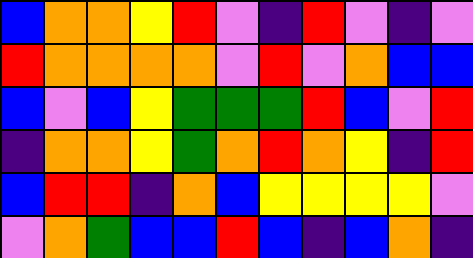[["blue", "orange", "orange", "yellow", "red", "violet", "indigo", "red", "violet", "indigo", "violet"], ["red", "orange", "orange", "orange", "orange", "violet", "red", "violet", "orange", "blue", "blue"], ["blue", "violet", "blue", "yellow", "green", "green", "green", "red", "blue", "violet", "red"], ["indigo", "orange", "orange", "yellow", "green", "orange", "red", "orange", "yellow", "indigo", "red"], ["blue", "red", "red", "indigo", "orange", "blue", "yellow", "yellow", "yellow", "yellow", "violet"], ["violet", "orange", "green", "blue", "blue", "red", "blue", "indigo", "blue", "orange", "indigo"]]